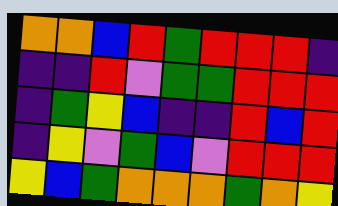[["orange", "orange", "blue", "red", "green", "red", "red", "red", "indigo"], ["indigo", "indigo", "red", "violet", "green", "green", "red", "red", "red"], ["indigo", "green", "yellow", "blue", "indigo", "indigo", "red", "blue", "red"], ["indigo", "yellow", "violet", "green", "blue", "violet", "red", "red", "red"], ["yellow", "blue", "green", "orange", "orange", "orange", "green", "orange", "yellow"]]